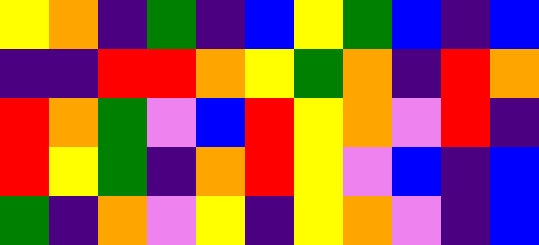[["yellow", "orange", "indigo", "green", "indigo", "blue", "yellow", "green", "blue", "indigo", "blue"], ["indigo", "indigo", "red", "red", "orange", "yellow", "green", "orange", "indigo", "red", "orange"], ["red", "orange", "green", "violet", "blue", "red", "yellow", "orange", "violet", "red", "indigo"], ["red", "yellow", "green", "indigo", "orange", "red", "yellow", "violet", "blue", "indigo", "blue"], ["green", "indigo", "orange", "violet", "yellow", "indigo", "yellow", "orange", "violet", "indigo", "blue"]]